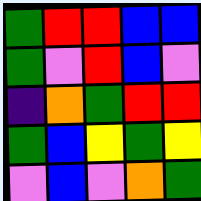[["green", "red", "red", "blue", "blue"], ["green", "violet", "red", "blue", "violet"], ["indigo", "orange", "green", "red", "red"], ["green", "blue", "yellow", "green", "yellow"], ["violet", "blue", "violet", "orange", "green"]]